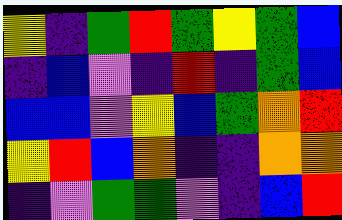[["yellow", "indigo", "green", "red", "green", "yellow", "green", "blue"], ["indigo", "blue", "violet", "indigo", "red", "indigo", "green", "blue"], ["blue", "blue", "violet", "yellow", "blue", "green", "orange", "red"], ["yellow", "red", "blue", "orange", "indigo", "indigo", "orange", "orange"], ["indigo", "violet", "green", "green", "violet", "indigo", "blue", "red"]]